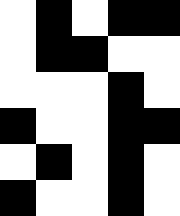[["white", "black", "white", "black", "black"], ["white", "black", "black", "white", "white"], ["white", "white", "white", "black", "white"], ["black", "white", "white", "black", "black"], ["white", "black", "white", "black", "white"], ["black", "white", "white", "black", "white"]]